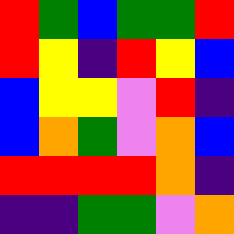[["red", "green", "blue", "green", "green", "red"], ["red", "yellow", "indigo", "red", "yellow", "blue"], ["blue", "yellow", "yellow", "violet", "red", "indigo"], ["blue", "orange", "green", "violet", "orange", "blue"], ["red", "red", "red", "red", "orange", "indigo"], ["indigo", "indigo", "green", "green", "violet", "orange"]]